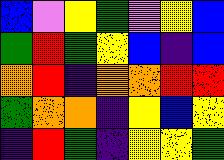[["blue", "violet", "yellow", "green", "violet", "yellow", "blue"], ["green", "red", "green", "yellow", "blue", "indigo", "blue"], ["orange", "red", "indigo", "orange", "orange", "red", "red"], ["green", "orange", "orange", "indigo", "yellow", "blue", "yellow"], ["indigo", "red", "green", "indigo", "yellow", "yellow", "green"]]